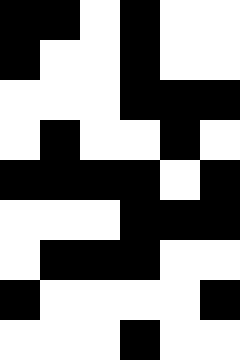[["black", "black", "white", "black", "white", "white"], ["black", "white", "white", "black", "white", "white"], ["white", "white", "white", "black", "black", "black"], ["white", "black", "white", "white", "black", "white"], ["black", "black", "black", "black", "white", "black"], ["white", "white", "white", "black", "black", "black"], ["white", "black", "black", "black", "white", "white"], ["black", "white", "white", "white", "white", "black"], ["white", "white", "white", "black", "white", "white"]]